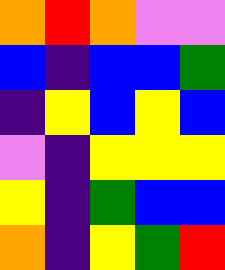[["orange", "red", "orange", "violet", "violet"], ["blue", "indigo", "blue", "blue", "green"], ["indigo", "yellow", "blue", "yellow", "blue"], ["violet", "indigo", "yellow", "yellow", "yellow"], ["yellow", "indigo", "green", "blue", "blue"], ["orange", "indigo", "yellow", "green", "red"]]